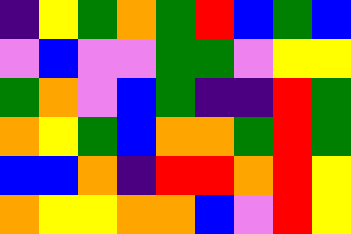[["indigo", "yellow", "green", "orange", "green", "red", "blue", "green", "blue"], ["violet", "blue", "violet", "violet", "green", "green", "violet", "yellow", "yellow"], ["green", "orange", "violet", "blue", "green", "indigo", "indigo", "red", "green"], ["orange", "yellow", "green", "blue", "orange", "orange", "green", "red", "green"], ["blue", "blue", "orange", "indigo", "red", "red", "orange", "red", "yellow"], ["orange", "yellow", "yellow", "orange", "orange", "blue", "violet", "red", "yellow"]]